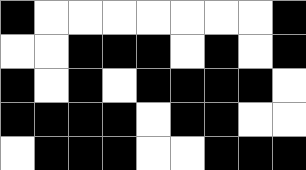[["black", "white", "white", "white", "white", "white", "white", "white", "black"], ["white", "white", "black", "black", "black", "white", "black", "white", "black"], ["black", "white", "black", "white", "black", "black", "black", "black", "white"], ["black", "black", "black", "black", "white", "black", "black", "white", "white"], ["white", "black", "black", "black", "white", "white", "black", "black", "black"]]